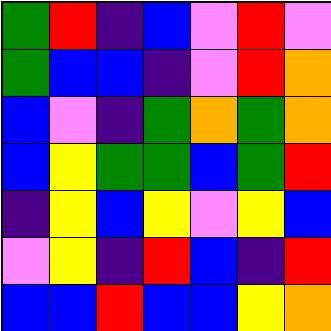[["green", "red", "indigo", "blue", "violet", "red", "violet"], ["green", "blue", "blue", "indigo", "violet", "red", "orange"], ["blue", "violet", "indigo", "green", "orange", "green", "orange"], ["blue", "yellow", "green", "green", "blue", "green", "red"], ["indigo", "yellow", "blue", "yellow", "violet", "yellow", "blue"], ["violet", "yellow", "indigo", "red", "blue", "indigo", "red"], ["blue", "blue", "red", "blue", "blue", "yellow", "orange"]]